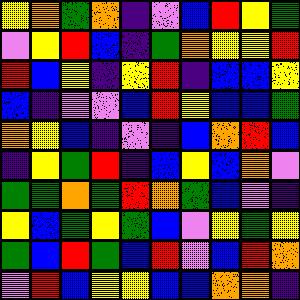[["yellow", "orange", "green", "orange", "indigo", "violet", "blue", "red", "yellow", "green"], ["violet", "yellow", "red", "blue", "indigo", "green", "orange", "yellow", "yellow", "red"], ["red", "blue", "yellow", "indigo", "yellow", "red", "indigo", "blue", "blue", "yellow"], ["blue", "indigo", "violet", "violet", "blue", "red", "yellow", "blue", "blue", "green"], ["orange", "yellow", "blue", "indigo", "violet", "indigo", "blue", "orange", "red", "blue"], ["indigo", "yellow", "green", "red", "indigo", "blue", "yellow", "blue", "orange", "violet"], ["green", "green", "orange", "green", "red", "orange", "green", "blue", "violet", "indigo"], ["yellow", "blue", "green", "yellow", "green", "blue", "violet", "yellow", "green", "yellow"], ["green", "blue", "red", "green", "blue", "red", "violet", "blue", "red", "orange"], ["violet", "red", "blue", "yellow", "yellow", "blue", "blue", "orange", "orange", "indigo"]]